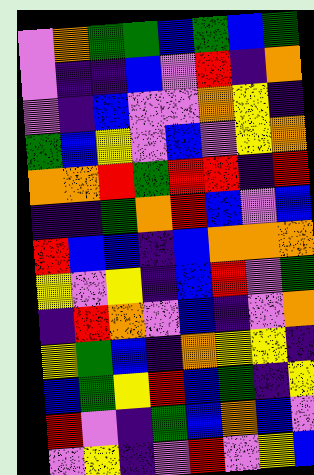[["violet", "orange", "green", "green", "blue", "green", "blue", "green"], ["violet", "indigo", "indigo", "blue", "violet", "red", "indigo", "orange"], ["violet", "indigo", "blue", "violet", "violet", "orange", "yellow", "indigo"], ["green", "blue", "yellow", "violet", "blue", "violet", "yellow", "orange"], ["orange", "orange", "red", "green", "red", "red", "indigo", "red"], ["indigo", "indigo", "green", "orange", "red", "blue", "violet", "blue"], ["red", "blue", "blue", "indigo", "blue", "orange", "orange", "orange"], ["yellow", "violet", "yellow", "indigo", "blue", "red", "violet", "green"], ["indigo", "red", "orange", "violet", "blue", "indigo", "violet", "orange"], ["yellow", "green", "blue", "indigo", "orange", "yellow", "yellow", "indigo"], ["blue", "green", "yellow", "red", "blue", "green", "indigo", "yellow"], ["red", "violet", "indigo", "green", "blue", "orange", "blue", "violet"], ["violet", "yellow", "indigo", "violet", "red", "violet", "yellow", "blue"]]